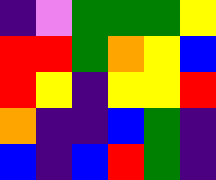[["indigo", "violet", "green", "green", "green", "yellow"], ["red", "red", "green", "orange", "yellow", "blue"], ["red", "yellow", "indigo", "yellow", "yellow", "red"], ["orange", "indigo", "indigo", "blue", "green", "indigo"], ["blue", "indigo", "blue", "red", "green", "indigo"]]